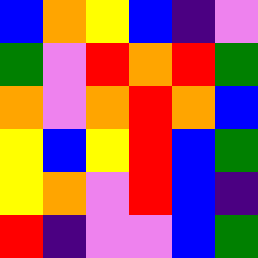[["blue", "orange", "yellow", "blue", "indigo", "violet"], ["green", "violet", "red", "orange", "red", "green"], ["orange", "violet", "orange", "red", "orange", "blue"], ["yellow", "blue", "yellow", "red", "blue", "green"], ["yellow", "orange", "violet", "red", "blue", "indigo"], ["red", "indigo", "violet", "violet", "blue", "green"]]